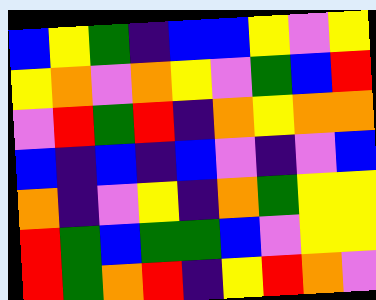[["blue", "yellow", "green", "indigo", "blue", "blue", "yellow", "violet", "yellow"], ["yellow", "orange", "violet", "orange", "yellow", "violet", "green", "blue", "red"], ["violet", "red", "green", "red", "indigo", "orange", "yellow", "orange", "orange"], ["blue", "indigo", "blue", "indigo", "blue", "violet", "indigo", "violet", "blue"], ["orange", "indigo", "violet", "yellow", "indigo", "orange", "green", "yellow", "yellow"], ["red", "green", "blue", "green", "green", "blue", "violet", "yellow", "yellow"], ["red", "green", "orange", "red", "indigo", "yellow", "red", "orange", "violet"]]